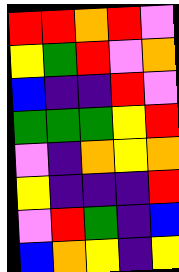[["red", "red", "orange", "red", "violet"], ["yellow", "green", "red", "violet", "orange"], ["blue", "indigo", "indigo", "red", "violet"], ["green", "green", "green", "yellow", "red"], ["violet", "indigo", "orange", "yellow", "orange"], ["yellow", "indigo", "indigo", "indigo", "red"], ["violet", "red", "green", "indigo", "blue"], ["blue", "orange", "yellow", "indigo", "yellow"]]